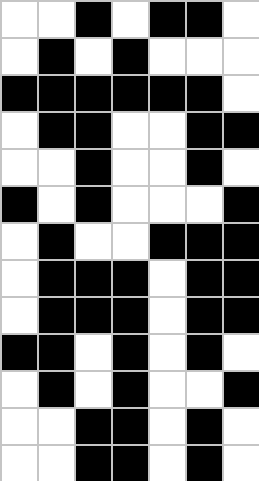[["white", "white", "black", "white", "black", "black", "white"], ["white", "black", "white", "black", "white", "white", "white"], ["black", "black", "black", "black", "black", "black", "white"], ["white", "black", "black", "white", "white", "black", "black"], ["white", "white", "black", "white", "white", "black", "white"], ["black", "white", "black", "white", "white", "white", "black"], ["white", "black", "white", "white", "black", "black", "black"], ["white", "black", "black", "black", "white", "black", "black"], ["white", "black", "black", "black", "white", "black", "black"], ["black", "black", "white", "black", "white", "black", "white"], ["white", "black", "white", "black", "white", "white", "black"], ["white", "white", "black", "black", "white", "black", "white"], ["white", "white", "black", "black", "white", "black", "white"]]